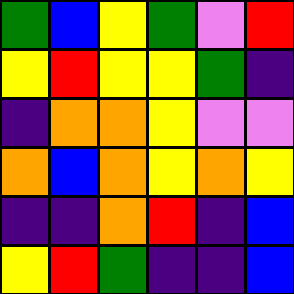[["green", "blue", "yellow", "green", "violet", "red"], ["yellow", "red", "yellow", "yellow", "green", "indigo"], ["indigo", "orange", "orange", "yellow", "violet", "violet"], ["orange", "blue", "orange", "yellow", "orange", "yellow"], ["indigo", "indigo", "orange", "red", "indigo", "blue"], ["yellow", "red", "green", "indigo", "indigo", "blue"]]